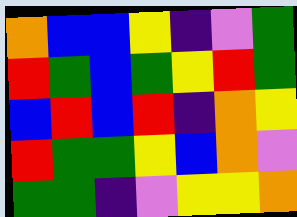[["orange", "blue", "blue", "yellow", "indigo", "violet", "green"], ["red", "green", "blue", "green", "yellow", "red", "green"], ["blue", "red", "blue", "red", "indigo", "orange", "yellow"], ["red", "green", "green", "yellow", "blue", "orange", "violet"], ["green", "green", "indigo", "violet", "yellow", "yellow", "orange"]]